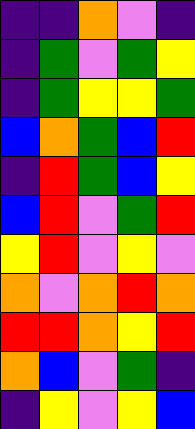[["indigo", "indigo", "orange", "violet", "indigo"], ["indigo", "green", "violet", "green", "yellow"], ["indigo", "green", "yellow", "yellow", "green"], ["blue", "orange", "green", "blue", "red"], ["indigo", "red", "green", "blue", "yellow"], ["blue", "red", "violet", "green", "red"], ["yellow", "red", "violet", "yellow", "violet"], ["orange", "violet", "orange", "red", "orange"], ["red", "red", "orange", "yellow", "red"], ["orange", "blue", "violet", "green", "indigo"], ["indigo", "yellow", "violet", "yellow", "blue"]]